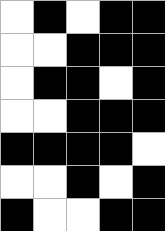[["white", "black", "white", "black", "black"], ["white", "white", "black", "black", "black"], ["white", "black", "black", "white", "black"], ["white", "white", "black", "black", "black"], ["black", "black", "black", "black", "white"], ["white", "white", "black", "white", "black"], ["black", "white", "white", "black", "black"]]